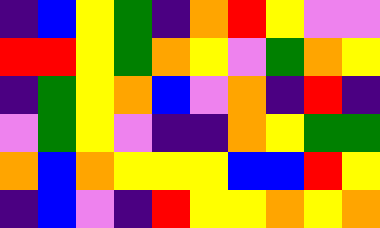[["indigo", "blue", "yellow", "green", "indigo", "orange", "red", "yellow", "violet", "violet"], ["red", "red", "yellow", "green", "orange", "yellow", "violet", "green", "orange", "yellow"], ["indigo", "green", "yellow", "orange", "blue", "violet", "orange", "indigo", "red", "indigo"], ["violet", "green", "yellow", "violet", "indigo", "indigo", "orange", "yellow", "green", "green"], ["orange", "blue", "orange", "yellow", "yellow", "yellow", "blue", "blue", "red", "yellow"], ["indigo", "blue", "violet", "indigo", "red", "yellow", "yellow", "orange", "yellow", "orange"]]